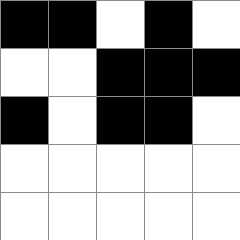[["black", "black", "white", "black", "white"], ["white", "white", "black", "black", "black"], ["black", "white", "black", "black", "white"], ["white", "white", "white", "white", "white"], ["white", "white", "white", "white", "white"]]